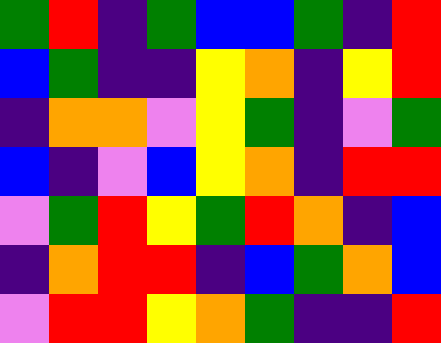[["green", "red", "indigo", "green", "blue", "blue", "green", "indigo", "red"], ["blue", "green", "indigo", "indigo", "yellow", "orange", "indigo", "yellow", "red"], ["indigo", "orange", "orange", "violet", "yellow", "green", "indigo", "violet", "green"], ["blue", "indigo", "violet", "blue", "yellow", "orange", "indigo", "red", "red"], ["violet", "green", "red", "yellow", "green", "red", "orange", "indigo", "blue"], ["indigo", "orange", "red", "red", "indigo", "blue", "green", "orange", "blue"], ["violet", "red", "red", "yellow", "orange", "green", "indigo", "indigo", "red"]]